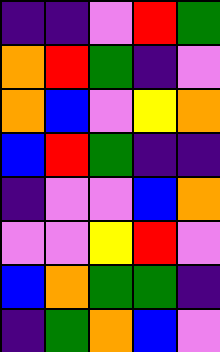[["indigo", "indigo", "violet", "red", "green"], ["orange", "red", "green", "indigo", "violet"], ["orange", "blue", "violet", "yellow", "orange"], ["blue", "red", "green", "indigo", "indigo"], ["indigo", "violet", "violet", "blue", "orange"], ["violet", "violet", "yellow", "red", "violet"], ["blue", "orange", "green", "green", "indigo"], ["indigo", "green", "orange", "blue", "violet"]]